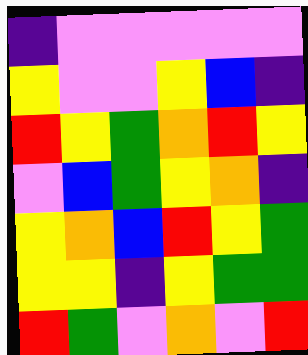[["indigo", "violet", "violet", "violet", "violet", "violet"], ["yellow", "violet", "violet", "yellow", "blue", "indigo"], ["red", "yellow", "green", "orange", "red", "yellow"], ["violet", "blue", "green", "yellow", "orange", "indigo"], ["yellow", "orange", "blue", "red", "yellow", "green"], ["yellow", "yellow", "indigo", "yellow", "green", "green"], ["red", "green", "violet", "orange", "violet", "red"]]